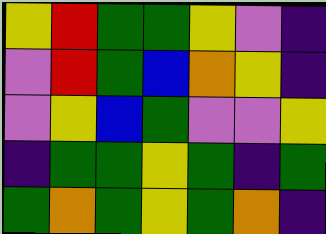[["yellow", "red", "green", "green", "yellow", "violet", "indigo"], ["violet", "red", "green", "blue", "orange", "yellow", "indigo"], ["violet", "yellow", "blue", "green", "violet", "violet", "yellow"], ["indigo", "green", "green", "yellow", "green", "indigo", "green"], ["green", "orange", "green", "yellow", "green", "orange", "indigo"]]